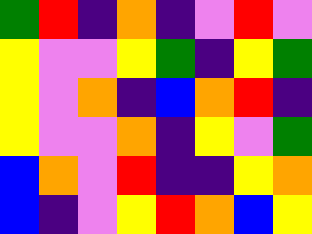[["green", "red", "indigo", "orange", "indigo", "violet", "red", "violet"], ["yellow", "violet", "violet", "yellow", "green", "indigo", "yellow", "green"], ["yellow", "violet", "orange", "indigo", "blue", "orange", "red", "indigo"], ["yellow", "violet", "violet", "orange", "indigo", "yellow", "violet", "green"], ["blue", "orange", "violet", "red", "indigo", "indigo", "yellow", "orange"], ["blue", "indigo", "violet", "yellow", "red", "orange", "blue", "yellow"]]